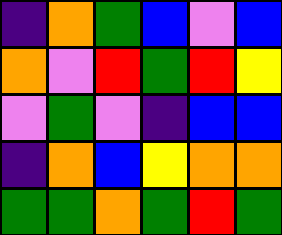[["indigo", "orange", "green", "blue", "violet", "blue"], ["orange", "violet", "red", "green", "red", "yellow"], ["violet", "green", "violet", "indigo", "blue", "blue"], ["indigo", "orange", "blue", "yellow", "orange", "orange"], ["green", "green", "orange", "green", "red", "green"]]